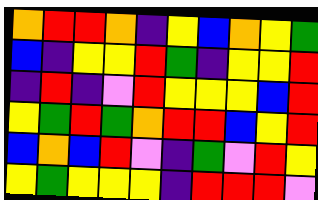[["orange", "red", "red", "orange", "indigo", "yellow", "blue", "orange", "yellow", "green"], ["blue", "indigo", "yellow", "yellow", "red", "green", "indigo", "yellow", "yellow", "red"], ["indigo", "red", "indigo", "violet", "red", "yellow", "yellow", "yellow", "blue", "red"], ["yellow", "green", "red", "green", "orange", "red", "red", "blue", "yellow", "red"], ["blue", "orange", "blue", "red", "violet", "indigo", "green", "violet", "red", "yellow"], ["yellow", "green", "yellow", "yellow", "yellow", "indigo", "red", "red", "red", "violet"]]